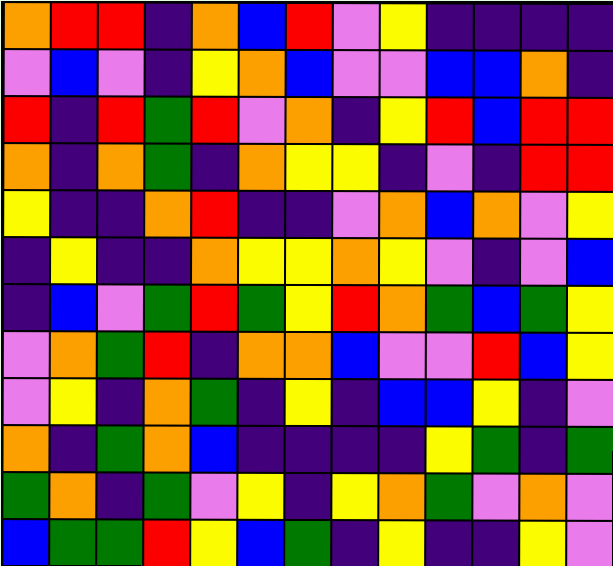[["orange", "red", "red", "indigo", "orange", "blue", "red", "violet", "yellow", "indigo", "indigo", "indigo", "indigo"], ["violet", "blue", "violet", "indigo", "yellow", "orange", "blue", "violet", "violet", "blue", "blue", "orange", "indigo"], ["red", "indigo", "red", "green", "red", "violet", "orange", "indigo", "yellow", "red", "blue", "red", "red"], ["orange", "indigo", "orange", "green", "indigo", "orange", "yellow", "yellow", "indigo", "violet", "indigo", "red", "red"], ["yellow", "indigo", "indigo", "orange", "red", "indigo", "indigo", "violet", "orange", "blue", "orange", "violet", "yellow"], ["indigo", "yellow", "indigo", "indigo", "orange", "yellow", "yellow", "orange", "yellow", "violet", "indigo", "violet", "blue"], ["indigo", "blue", "violet", "green", "red", "green", "yellow", "red", "orange", "green", "blue", "green", "yellow"], ["violet", "orange", "green", "red", "indigo", "orange", "orange", "blue", "violet", "violet", "red", "blue", "yellow"], ["violet", "yellow", "indigo", "orange", "green", "indigo", "yellow", "indigo", "blue", "blue", "yellow", "indigo", "violet"], ["orange", "indigo", "green", "orange", "blue", "indigo", "indigo", "indigo", "indigo", "yellow", "green", "indigo", "green"], ["green", "orange", "indigo", "green", "violet", "yellow", "indigo", "yellow", "orange", "green", "violet", "orange", "violet"], ["blue", "green", "green", "red", "yellow", "blue", "green", "indigo", "yellow", "indigo", "indigo", "yellow", "violet"]]